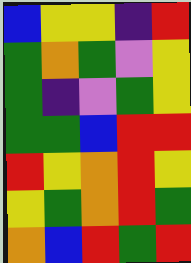[["blue", "yellow", "yellow", "indigo", "red"], ["green", "orange", "green", "violet", "yellow"], ["green", "indigo", "violet", "green", "yellow"], ["green", "green", "blue", "red", "red"], ["red", "yellow", "orange", "red", "yellow"], ["yellow", "green", "orange", "red", "green"], ["orange", "blue", "red", "green", "red"]]